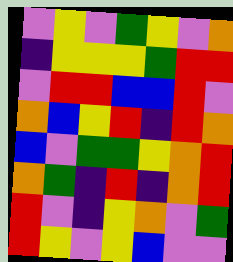[["violet", "yellow", "violet", "green", "yellow", "violet", "orange"], ["indigo", "yellow", "yellow", "yellow", "green", "red", "red"], ["violet", "red", "red", "blue", "blue", "red", "violet"], ["orange", "blue", "yellow", "red", "indigo", "red", "orange"], ["blue", "violet", "green", "green", "yellow", "orange", "red"], ["orange", "green", "indigo", "red", "indigo", "orange", "red"], ["red", "violet", "indigo", "yellow", "orange", "violet", "green"], ["red", "yellow", "violet", "yellow", "blue", "violet", "violet"]]